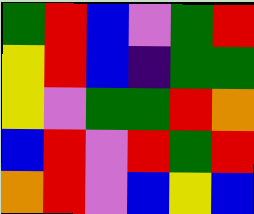[["green", "red", "blue", "violet", "green", "red"], ["yellow", "red", "blue", "indigo", "green", "green"], ["yellow", "violet", "green", "green", "red", "orange"], ["blue", "red", "violet", "red", "green", "red"], ["orange", "red", "violet", "blue", "yellow", "blue"]]